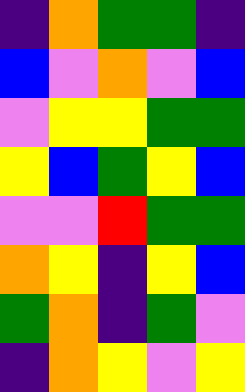[["indigo", "orange", "green", "green", "indigo"], ["blue", "violet", "orange", "violet", "blue"], ["violet", "yellow", "yellow", "green", "green"], ["yellow", "blue", "green", "yellow", "blue"], ["violet", "violet", "red", "green", "green"], ["orange", "yellow", "indigo", "yellow", "blue"], ["green", "orange", "indigo", "green", "violet"], ["indigo", "orange", "yellow", "violet", "yellow"]]